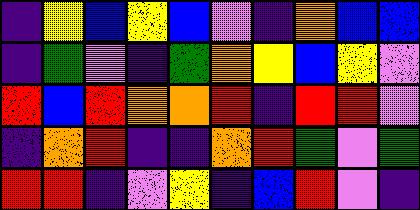[["indigo", "yellow", "blue", "yellow", "blue", "violet", "indigo", "orange", "blue", "blue"], ["indigo", "green", "violet", "indigo", "green", "orange", "yellow", "blue", "yellow", "violet"], ["red", "blue", "red", "orange", "orange", "red", "indigo", "red", "red", "violet"], ["indigo", "orange", "red", "indigo", "indigo", "orange", "red", "green", "violet", "green"], ["red", "red", "indigo", "violet", "yellow", "indigo", "blue", "red", "violet", "indigo"]]